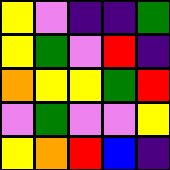[["yellow", "violet", "indigo", "indigo", "green"], ["yellow", "green", "violet", "red", "indigo"], ["orange", "yellow", "yellow", "green", "red"], ["violet", "green", "violet", "violet", "yellow"], ["yellow", "orange", "red", "blue", "indigo"]]